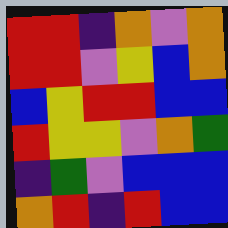[["red", "red", "indigo", "orange", "violet", "orange"], ["red", "red", "violet", "yellow", "blue", "orange"], ["blue", "yellow", "red", "red", "blue", "blue"], ["red", "yellow", "yellow", "violet", "orange", "green"], ["indigo", "green", "violet", "blue", "blue", "blue"], ["orange", "red", "indigo", "red", "blue", "blue"]]